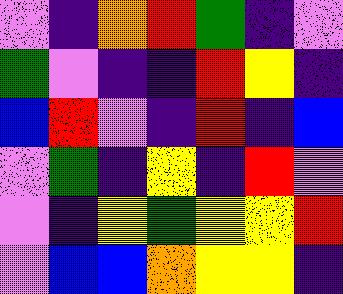[["violet", "indigo", "orange", "red", "green", "indigo", "violet"], ["green", "violet", "indigo", "indigo", "red", "yellow", "indigo"], ["blue", "red", "violet", "indigo", "red", "indigo", "blue"], ["violet", "green", "indigo", "yellow", "indigo", "red", "violet"], ["violet", "indigo", "yellow", "green", "yellow", "yellow", "red"], ["violet", "blue", "blue", "orange", "yellow", "yellow", "indigo"]]